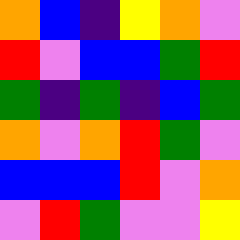[["orange", "blue", "indigo", "yellow", "orange", "violet"], ["red", "violet", "blue", "blue", "green", "red"], ["green", "indigo", "green", "indigo", "blue", "green"], ["orange", "violet", "orange", "red", "green", "violet"], ["blue", "blue", "blue", "red", "violet", "orange"], ["violet", "red", "green", "violet", "violet", "yellow"]]